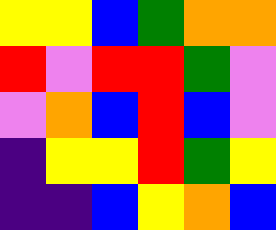[["yellow", "yellow", "blue", "green", "orange", "orange"], ["red", "violet", "red", "red", "green", "violet"], ["violet", "orange", "blue", "red", "blue", "violet"], ["indigo", "yellow", "yellow", "red", "green", "yellow"], ["indigo", "indigo", "blue", "yellow", "orange", "blue"]]